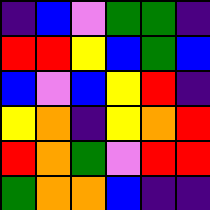[["indigo", "blue", "violet", "green", "green", "indigo"], ["red", "red", "yellow", "blue", "green", "blue"], ["blue", "violet", "blue", "yellow", "red", "indigo"], ["yellow", "orange", "indigo", "yellow", "orange", "red"], ["red", "orange", "green", "violet", "red", "red"], ["green", "orange", "orange", "blue", "indigo", "indigo"]]